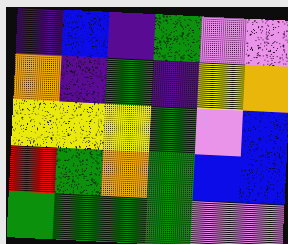[["indigo", "blue", "indigo", "green", "violet", "violet"], ["orange", "indigo", "green", "indigo", "yellow", "orange"], ["yellow", "yellow", "yellow", "green", "violet", "blue"], ["red", "green", "orange", "green", "blue", "blue"], ["green", "green", "green", "green", "violet", "violet"]]